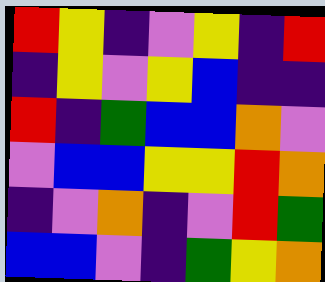[["red", "yellow", "indigo", "violet", "yellow", "indigo", "red"], ["indigo", "yellow", "violet", "yellow", "blue", "indigo", "indigo"], ["red", "indigo", "green", "blue", "blue", "orange", "violet"], ["violet", "blue", "blue", "yellow", "yellow", "red", "orange"], ["indigo", "violet", "orange", "indigo", "violet", "red", "green"], ["blue", "blue", "violet", "indigo", "green", "yellow", "orange"]]